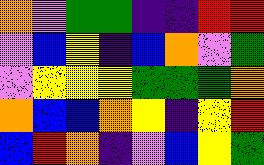[["orange", "violet", "green", "green", "indigo", "indigo", "red", "red"], ["violet", "blue", "yellow", "indigo", "blue", "orange", "violet", "green"], ["violet", "yellow", "yellow", "yellow", "green", "green", "green", "orange"], ["orange", "blue", "blue", "orange", "yellow", "indigo", "yellow", "red"], ["blue", "red", "orange", "indigo", "violet", "blue", "yellow", "green"]]